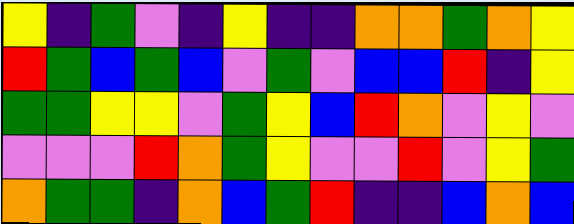[["yellow", "indigo", "green", "violet", "indigo", "yellow", "indigo", "indigo", "orange", "orange", "green", "orange", "yellow"], ["red", "green", "blue", "green", "blue", "violet", "green", "violet", "blue", "blue", "red", "indigo", "yellow"], ["green", "green", "yellow", "yellow", "violet", "green", "yellow", "blue", "red", "orange", "violet", "yellow", "violet"], ["violet", "violet", "violet", "red", "orange", "green", "yellow", "violet", "violet", "red", "violet", "yellow", "green"], ["orange", "green", "green", "indigo", "orange", "blue", "green", "red", "indigo", "indigo", "blue", "orange", "blue"]]